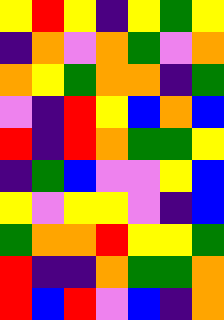[["yellow", "red", "yellow", "indigo", "yellow", "green", "yellow"], ["indigo", "orange", "violet", "orange", "green", "violet", "orange"], ["orange", "yellow", "green", "orange", "orange", "indigo", "green"], ["violet", "indigo", "red", "yellow", "blue", "orange", "blue"], ["red", "indigo", "red", "orange", "green", "green", "yellow"], ["indigo", "green", "blue", "violet", "violet", "yellow", "blue"], ["yellow", "violet", "yellow", "yellow", "violet", "indigo", "blue"], ["green", "orange", "orange", "red", "yellow", "yellow", "green"], ["red", "indigo", "indigo", "orange", "green", "green", "orange"], ["red", "blue", "red", "violet", "blue", "indigo", "orange"]]